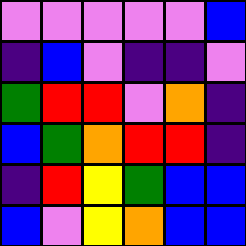[["violet", "violet", "violet", "violet", "violet", "blue"], ["indigo", "blue", "violet", "indigo", "indigo", "violet"], ["green", "red", "red", "violet", "orange", "indigo"], ["blue", "green", "orange", "red", "red", "indigo"], ["indigo", "red", "yellow", "green", "blue", "blue"], ["blue", "violet", "yellow", "orange", "blue", "blue"]]